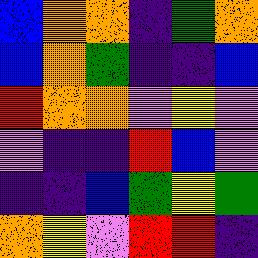[["blue", "orange", "orange", "indigo", "green", "orange"], ["blue", "orange", "green", "indigo", "indigo", "blue"], ["red", "orange", "orange", "violet", "yellow", "violet"], ["violet", "indigo", "indigo", "red", "blue", "violet"], ["indigo", "indigo", "blue", "green", "yellow", "green"], ["orange", "yellow", "violet", "red", "red", "indigo"]]